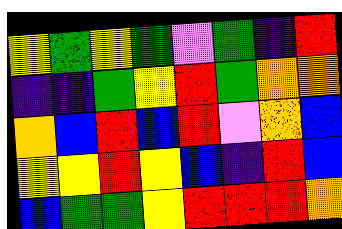[["yellow", "green", "yellow", "green", "violet", "green", "indigo", "red"], ["indigo", "indigo", "green", "yellow", "red", "green", "orange", "orange"], ["orange", "blue", "red", "blue", "red", "violet", "orange", "blue"], ["yellow", "yellow", "red", "yellow", "blue", "indigo", "red", "blue"], ["blue", "green", "green", "yellow", "red", "red", "red", "orange"]]